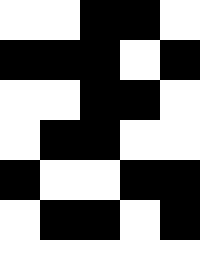[["white", "white", "black", "black", "white"], ["black", "black", "black", "white", "black"], ["white", "white", "black", "black", "white"], ["white", "black", "black", "white", "white"], ["black", "white", "white", "black", "black"], ["white", "black", "black", "white", "black"], ["white", "white", "white", "white", "white"]]